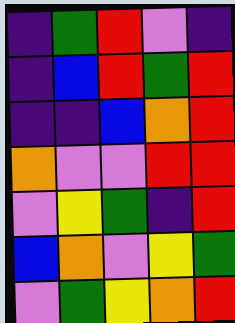[["indigo", "green", "red", "violet", "indigo"], ["indigo", "blue", "red", "green", "red"], ["indigo", "indigo", "blue", "orange", "red"], ["orange", "violet", "violet", "red", "red"], ["violet", "yellow", "green", "indigo", "red"], ["blue", "orange", "violet", "yellow", "green"], ["violet", "green", "yellow", "orange", "red"]]